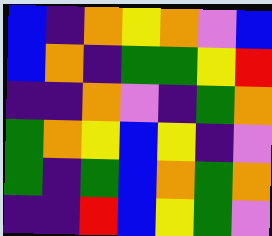[["blue", "indigo", "orange", "yellow", "orange", "violet", "blue"], ["blue", "orange", "indigo", "green", "green", "yellow", "red"], ["indigo", "indigo", "orange", "violet", "indigo", "green", "orange"], ["green", "orange", "yellow", "blue", "yellow", "indigo", "violet"], ["green", "indigo", "green", "blue", "orange", "green", "orange"], ["indigo", "indigo", "red", "blue", "yellow", "green", "violet"]]